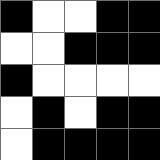[["black", "white", "white", "black", "black"], ["white", "white", "black", "black", "black"], ["black", "white", "white", "white", "white"], ["white", "black", "white", "black", "black"], ["white", "black", "black", "black", "black"]]